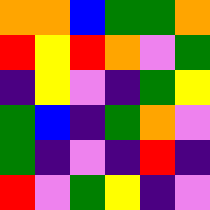[["orange", "orange", "blue", "green", "green", "orange"], ["red", "yellow", "red", "orange", "violet", "green"], ["indigo", "yellow", "violet", "indigo", "green", "yellow"], ["green", "blue", "indigo", "green", "orange", "violet"], ["green", "indigo", "violet", "indigo", "red", "indigo"], ["red", "violet", "green", "yellow", "indigo", "violet"]]